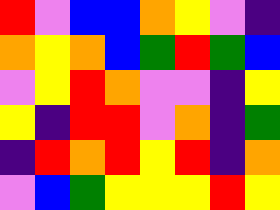[["red", "violet", "blue", "blue", "orange", "yellow", "violet", "indigo"], ["orange", "yellow", "orange", "blue", "green", "red", "green", "blue"], ["violet", "yellow", "red", "orange", "violet", "violet", "indigo", "yellow"], ["yellow", "indigo", "red", "red", "violet", "orange", "indigo", "green"], ["indigo", "red", "orange", "red", "yellow", "red", "indigo", "orange"], ["violet", "blue", "green", "yellow", "yellow", "yellow", "red", "yellow"]]